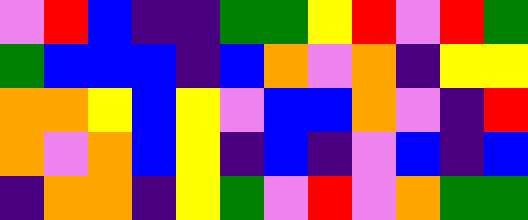[["violet", "red", "blue", "indigo", "indigo", "green", "green", "yellow", "red", "violet", "red", "green"], ["green", "blue", "blue", "blue", "indigo", "blue", "orange", "violet", "orange", "indigo", "yellow", "yellow"], ["orange", "orange", "yellow", "blue", "yellow", "violet", "blue", "blue", "orange", "violet", "indigo", "red"], ["orange", "violet", "orange", "blue", "yellow", "indigo", "blue", "indigo", "violet", "blue", "indigo", "blue"], ["indigo", "orange", "orange", "indigo", "yellow", "green", "violet", "red", "violet", "orange", "green", "green"]]